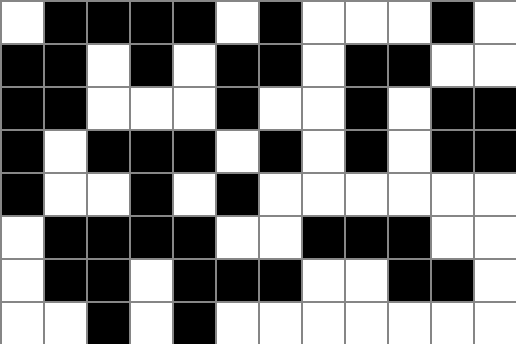[["white", "black", "black", "black", "black", "white", "black", "white", "white", "white", "black", "white"], ["black", "black", "white", "black", "white", "black", "black", "white", "black", "black", "white", "white"], ["black", "black", "white", "white", "white", "black", "white", "white", "black", "white", "black", "black"], ["black", "white", "black", "black", "black", "white", "black", "white", "black", "white", "black", "black"], ["black", "white", "white", "black", "white", "black", "white", "white", "white", "white", "white", "white"], ["white", "black", "black", "black", "black", "white", "white", "black", "black", "black", "white", "white"], ["white", "black", "black", "white", "black", "black", "black", "white", "white", "black", "black", "white"], ["white", "white", "black", "white", "black", "white", "white", "white", "white", "white", "white", "white"]]